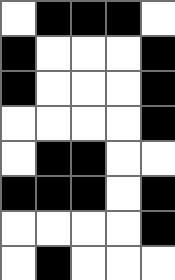[["white", "black", "black", "black", "white"], ["black", "white", "white", "white", "black"], ["black", "white", "white", "white", "black"], ["white", "white", "white", "white", "black"], ["white", "black", "black", "white", "white"], ["black", "black", "black", "white", "black"], ["white", "white", "white", "white", "black"], ["white", "black", "white", "white", "white"]]